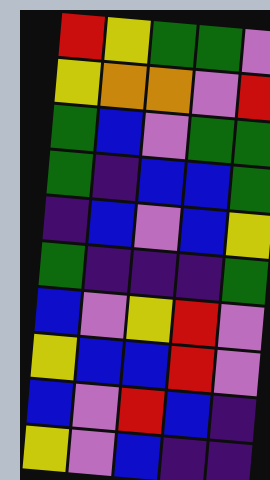[["red", "yellow", "green", "green", "violet"], ["yellow", "orange", "orange", "violet", "red"], ["green", "blue", "violet", "green", "green"], ["green", "indigo", "blue", "blue", "green"], ["indigo", "blue", "violet", "blue", "yellow"], ["green", "indigo", "indigo", "indigo", "green"], ["blue", "violet", "yellow", "red", "violet"], ["yellow", "blue", "blue", "red", "violet"], ["blue", "violet", "red", "blue", "indigo"], ["yellow", "violet", "blue", "indigo", "indigo"]]